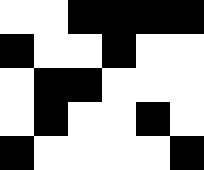[["white", "white", "black", "black", "black", "black"], ["black", "white", "white", "black", "white", "white"], ["white", "black", "black", "white", "white", "white"], ["white", "black", "white", "white", "black", "white"], ["black", "white", "white", "white", "white", "black"]]